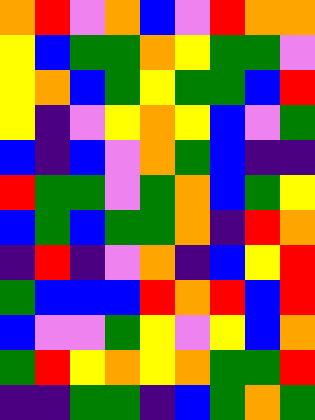[["orange", "red", "violet", "orange", "blue", "violet", "red", "orange", "orange"], ["yellow", "blue", "green", "green", "orange", "yellow", "green", "green", "violet"], ["yellow", "orange", "blue", "green", "yellow", "green", "green", "blue", "red"], ["yellow", "indigo", "violet", "yellow", "orange", "yellow", "blue", "violet", "green"], ["blue", "indigo", "blue", "violet", "orange", "green", "blue", "indigo", "indigo"], ["red", "green", "green", "violet", "green", "orange", "blue", "green", "yellow"], ["blue", "green", "blue", "green", "green", "orange", "indigo", "red", "orange"], ["indigo", "red", "indigo", "violet", "orange", "indigo", "blue", "yellow", "red"], ["green", "blue", "blue", "blue", "red", "orange", "red", "blue", "red"], ["blue", "violet", "violet", "green", "yellow", "violet", "yellow", "blue", "orange"], ["green", "red", "yellow", "orange", "yellow", "orange", "green", "green", "red"], ["indigo", "indigo", "green", "green", "indigo", "blue", "green", "orange", "green"]]